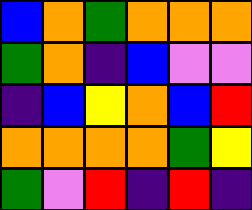[["blue", "orange", "green", "orange", "orange", "orange"], ["green", "orange", "indigo", "blue", "violet", "violet"], ["indigo", "blue", "yellow", "orange", "blue", "red"], ["orange", "orange", "orange", "orange", "green", "yellow"], ["green", "violet", "red", "indigo", "red", "indigo"]]